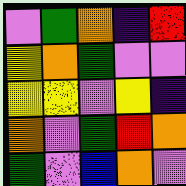[["violet", "green", "orange", "indigo", "red"], ["yellow", "orange", "green", "violet", "violet"], ["yellow", "yellow", "violet", "yellow", "indigo"], ["orange", "violet", "green", "red", "orange"], ["green", "violet", "blue", "orange", "violet"]]